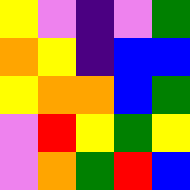[["yellow", "violet", "indigo", "violet", "green"], ["orange", "yellow", "indigo", "blue", "blue"], ["yellow", "orange", "orange", "blue", "green"], ["violet", "red", "yellow", "green", "yellow"], ["violet", "orange", "green", "red", "blue"]]